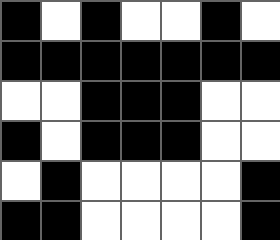[["black", "white", "black", "white", "white", "black", "white"], ["black", "black", "black", "black", "black", "black", "black"], ["white", "white", "black", "black", "black", "white", "white"], ["black", "white", "black", "black", "black", "white", "white"], ["white", "black", "white", "white", "white", "white", "black"], ["black", "black", "white", "white", "white", "white", "black"]]